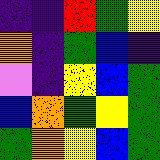[["indigo", "indigo", "red", "green", "yellow"], ["orange", "indigo", "green", "blue", "indigo"], ["violet", "indigo", "yellow", "blue", "green"], ["blue", "orange", "green", "yellow", "green"], ["green", "orange", "yellow", "blue", "green"]]